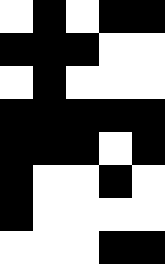[["white", "black", "white", "black", "black"], ["black", "black", "black", "white", "white"], ["white", "black", "white", "white", "white"], ["black", "black", "black", "black", "black"], ["black", "black", "black", "white", "black"], ["black", "white", "white", "black", "white"], ["black", "white", "white", "white", "white"], ["white", "white", "white", "black", "black"]]